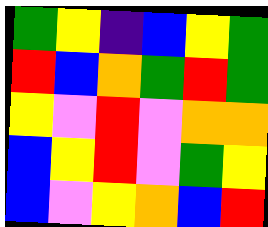[["green", "yellow", "indigo", "blue", "yellow", "green"], ["red", "blue", "orange", "green", "red", "green"], ["yellow", "violet", "red", "violet", "orange", "orange"], ["blue", "yellow", "red", "violet", "green", "yellow"], ["blue", "violet", "yellow", "orange", "blue", "red"]]